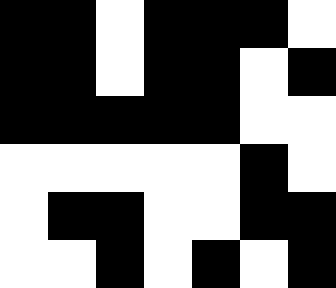[["black", "black", "white", "black", "black", "black", "white"], ["black", "black", "white", "black", "black", "white", "black"], ["black", "black", "black", "black", "black", "white", "white"], ["white", "white", "white", "white", "white", "black", "white"], ["white", "black", "black", "white", "white", "black", "black"], ["white", "white", "black", "white", "black", "white", "black"]]